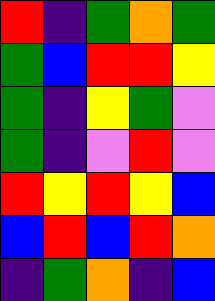[["red", "indigo", "green", "orange", "green"], ["green", "blue", "red", "red", "yellow"], ["green", "indigo", "yellow", "green", "violet"], ["green", "indigo", "violet", "red", "violet"], ["red", "yellow", "red", "yellow", "blue"], ["blue", "red", "blue", "red", "orange"], ["indigo", "green", "orange", "indigo", "blue"]]